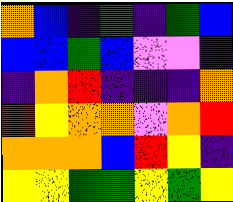[["orange", "blue", "indigo", "green", "indigo", "green", "blue"], ["blue", "blue", "green", "blue", "violet", "violet", "indigo"], ["indigo", "orange", "red", "indigo", "indigo", "indigo", "orange"], ["red", "yellow", "orange", "orange", "violet", "orange", "red"], ["orange", "orange", "orange", "blue", "red", "yellow", "indigo"], ["yellow", "yellow", "green", "green", "yellow", "green", "yellow"]]